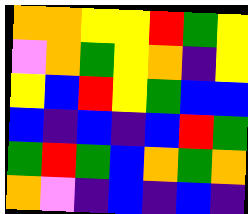[["orange", "orange", "yellow", "yellow", "red", "green", "yellow"], ["violet", "orange", "green", "yellow", "orange", "indigo", "yellow"], ["yellow", "blue", "red", "yellow", "green", "blue", "blue"], ["blue", "indigo", "blue", "indigo", "blue", "red", "green"], ["green", "red", "green", "blue", "orange", "green", "orange"], ["orange", "violet", "indigo", "blue", "indigo", "blue", "indigo"]]